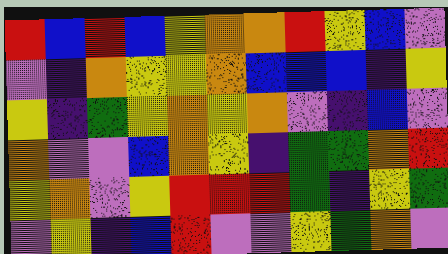[["red", "blue", "red", "blue", "yellow", "orange", "orange", "red", "yellow", "blue", "violet"], ["violet", "indigo", "orange", "yellow", "yellow", "orange", "blue", "blue", "blue", "indigo", "yellow"], ["yellow", "indigo", "green", "yellow", "orange", "yellow", "orange", "violet", "indigo", "blue", "violet"], ["orange", "violet", "violet", "blue", "orange", "yellow", "indigo", "green", "green", "orange", "red"], ["yellow", "orange", "violet", "yellow", "red", "red", "red", "green", "indigo", "yellow", "green"], ["violet", "yellow", "indigo", "blue", "red", "violet", "violet", "yellow", "green", "orange", "violet"]]